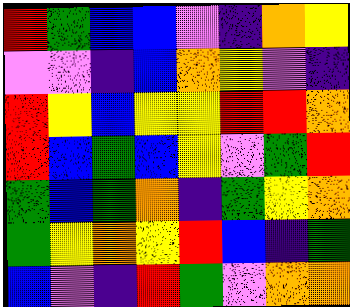[["red", "green", "blue", "blue", "violet", "indigo", "orange", "yellow"], ["violet", "violet", "indigo", "blue", "orange", "yellow", "violet", "indigo"], ["red", "yellow", "blue", "yellow", "yellow", "red", "red", "orange"], ["red", "blue", "green", "blue", "yellow", "violet", "green", "red"], ["green", "blue", "green", "orange", "indigo", "green", "yellow", "orange"], ["green", "yellow", "orange", "yellow", "red", "blue", "indigo", "green"], ["blue", "violet", "indigo", "red", "green", "violet", "orange", "orange"]]